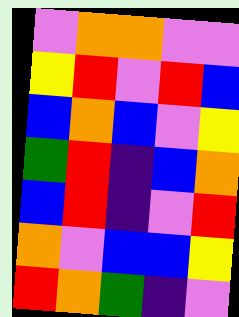[["violet", "orange", "orange", "violet", "violet"], ["yellow", "red", "violet", "red", "blue"], ["blue", "orange", "blue", "violet", "yellow"], ["green", "red", "indigo", "blue", "orange"], ["blue", "red", "indigo", "violet", "red"], ["orange", "violet", "blue", "blue", "yellow"], ["red", "orange", "green", "indigo", "violet"]]